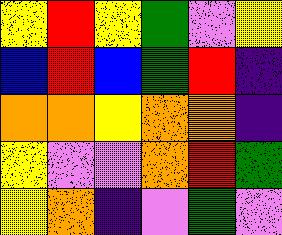[["yellow", "red", "yellow", "green", "violet", "yellow"], ["blue", "red", "blue", "green", "red", "indigo"], ["orange", "orange", "yellow", "orange", "orange", "indigo"], ["yellow", "violet", "violet", "orange", "red", "green"], ["yellow", "orange", "indigo", "violet", "green", "violet"]]